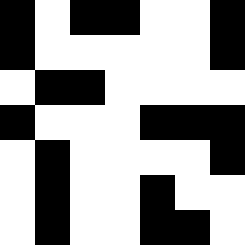[["black", "white", "black", "black", "white", "white", "black"], ["black", "white", "white", "white", "white", "white", "black"], ["white", "black", "black", "white", "white", "white", "white"], ["black", "white", "white", "white", "black", "black", "black"], ["white", "black", "white", "white", "white", "white", "black"], ["white", "black", "white", "white", "black", "white", "white"], ["white", "black", "white", "white", "black", "black", "white"]]